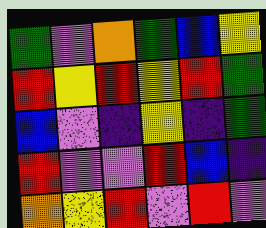[["green", "violet", "orange", "green", "blue", "yellow"], ["red", "yellow", "red", "yellow", "red", "green"], ["blue", "violet", "indigo", "yellow", "indigo", "green"], ["red", "violet", "violet", "red", "blue", "indigo"], ["orange", "yellow", "red", "violet", "red", "violet"]]